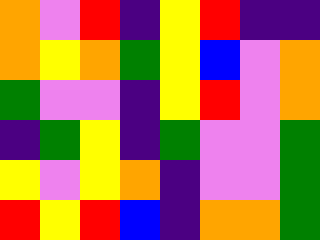[["orange", "violet", "red", "indigo", "yellow", "red", "indigo", "indigo"], ["orange", "yellow", "orange", "green", "yellow", "blue", "violet", "orange"], ["green", "violet", "violet", "indigo", "yellow", "red", "violet", "orange"], ["indigo", "green", "yellow", "indigo", "green", "violet", "violet", "green"], ["yellow", "violet", "yellow", "orange", "indigo", "violet", "violet", "green"], ["red", "yellow", "red", "blue", "indigo", "orange", "orange", "green"]]